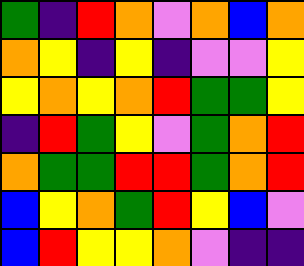[["green", "indigo", "red", "orange", "violet", "orange", "blue", "orange"], ["orange", "yellow", "indigo", "yellow", "indigo", "violet", "violet", "yellow"], ["yellow", "orange", "yellow", "orange", "red", "green", "green", "yellow"], ["indigo", "red", "green", "yellow", "violet", "green", "orange", "red"], ["orange", "green", "green", "red", "red", "green", "orange", "red"], ["blue", "yellow", "orange", "green", "red", "yellow", "blue", "violet"], ["blue", "red", "yellow", "yellow", "orange", "violet", "indigo", "indigo"]]